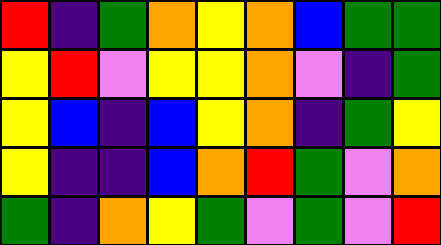[["red", "indigo", "green", "orange", "yellow", "orange", "blue", "green", "green"], ["yellow", "red", "violet", "yellow", "yellow", "orange", "violet", "indigo", "green"], ["yellow", "blue", "indigo", "blue", "yellow", "orange", "indigo", "green", "yellow"], ["yellow", "indigo", "indigo", "blue", "orange", "red", "green", "violet", "orange"], ["green", "indigo", "orange", "yellow", "green", "violet", "green", "violet", "red"]]